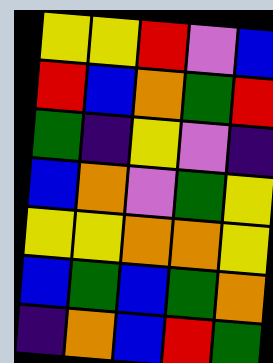[["yellow", "yellow", "red", "violet", "blue"], ["red", "blue", "orange", "green", "red"], ["green", "indigo", "yellow", "violet", "indigo"], ["blue", "orange", "violet", "green", "yellow"], ["yellow", "yellow", "orange", "orange", "yellow"], ["blue", "green", "blue", "green", "orange"], ["indigo", "orange", "blue", "red", "green"]]